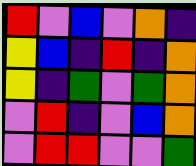[["red", "violet", "blue", "violet", "orange", "indigo"], ["yellow", "blue", "indigo", "red", "indigo", "orange"], ["yellow", "indigo", "green", "violet", "green", "orange"], ["violet", "red", "indigo", "violet", "blue", "orange"], ["violet", "red", "red", "violet", "violet", "green"]]